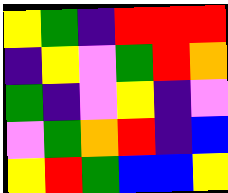[["yellow", "green", "indigo", "red", "red", "red"], ["indigo", "yellow", "violet", "green", "red", "orange"], ["green", "indigo", "violet", "yellow", "indigo", "violet"], ["violet", "green", "orange", "red", "indigo", "blue"], ["yellow", "red", "green", "blue", "blue", "yellow"]]